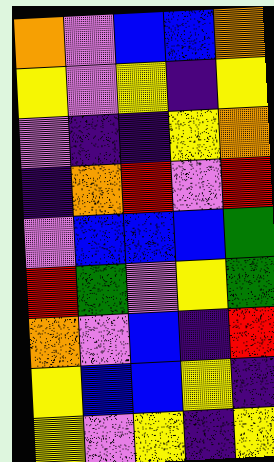[["orange", "violet", "blue", "blue", "orange"], ["yellow", "violet", "yellow", "indigo", "yellow"], ["violet", "indigo", "indigo", "yellow", "orange"], ["indigo", "orange", "red", "violet", "red"], ["violet", "blue", "blue", "blue", "green"], ["red", "green", "violet", "yellow", "green"], ["orange", "violet", "blue", "indigo", "red"], ["yellow", "blue", "blue", "yellow", "indigo"], ["yellow", "violet", "yellow", "indigo", "yellow"]]